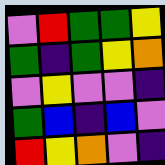[["violet", "red", "green", "green", "yellow"], ["green", "indigo", "green", "yellow", "orange"], ["violet", "yellow", "violet", "violet", "indigo"], ["green", "blue", "indigo", "blue", "violet"], ["red", "yellow", "orange", "violet", "indigo"]]